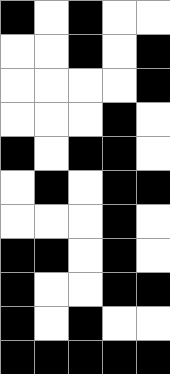[["black", "white", "black", "white", "white"], ["white", "white", "black", "white", "black"], ["white", "white", "white", "white", "black"], ["white", "white", "white", "black", "white"], ["black", "white", "black", "black", "white"], ["white", "black", "white", "black", "black"], ["white", "white", "white", "black", "white"], ["black", "black", "white", "black", "white"], ["black", "white", "white", "black", "black"], ["black", "white", "black", "white", "white"], ["black", "black", "black", "black", "black"]]